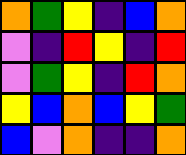[["orange", "green", "yellow", "indigo", "blue", "orange"], ["violet", "indigo", "red", "yellow", "indigo", "red"], ["violet", "green", "yellow", "indigo", "red", "orange"], ["yellow", "blue", "orange", "blue", "yellow", "green"], ["blue", "violet", "orange", "indigo", "indigo", "orange"]]